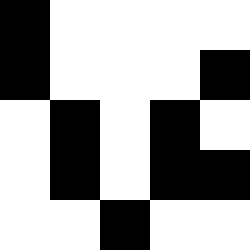[["black", "white", "white", "white", "white"], ["black", "white", "white", "white", "black"], ["white", "black", "white", "black", "white"], ["white", "black", "white", "black", "black"], ["white", "white", "black", "white", "white"]]